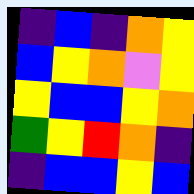[["indigo", "blue", "indigo", "orange", "yellow"], ["blue", "yellow", "orange", "violet", "yellow"], ["yellow", "blue", "blue", "yellow", "orange"], ["green", "yellow", "red", "orange", "indigo"], ["indigo", "blue", "blue", "yellow", "blue"]]